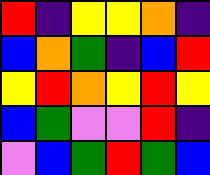[["red", "indigo", "yellow", "yellow", "orange", "indigo"], ["blue", "orange", "green", "indigo", "blue", "red"], ["yellow", "red", "orange", "yellow", "red", "yellow"], ["blue", "green", "violet", "violet", "red", "indigo"], ["violet", "blue", "green", "red", "green", "blue"]]